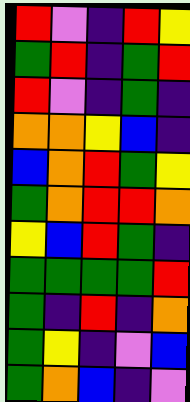[["red", "violet", "indigo", "red", "yellow"], ["green", "red", "indigo", "green", "red"], ["red", "violet", "indigo", "green", "indigo"], ["orange", "orange", "yellow", "blue", "indigo"], ["blue", "orange", "red", "green", "yellow"], ["green", "orange", "red", "red", "orange"], ["yellow", "blue", "red", "green", "indigo"], ["green", "green", "green", "green", "red"], ["green", "indigo", "red", "indigo", "orange"], ["green", "yellow", "indigo", "violet", "blue"], ["green", "orange", "blue", "indigo", "violet"]]